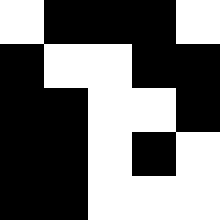[["white", "black", "black", "black", "white"], ["black", "white", "white", "black", "black"], ["black", "black", "white", "white", "black"], ["black", "black", "white", "black", "white"], ["black", "black", "white", "white", "white"]]